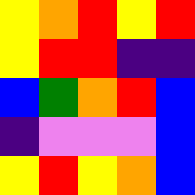[["yellow", "orange", "red", "yellow", "red"], ["yellow", "red", "red", "indigo", "indigo"], ["blue", "green", "orange", "red", "blue"], ["indigo", "violet", "violet", "violet", "blue"], ["yellow", "red", "yellow", "orange", "blue"]]